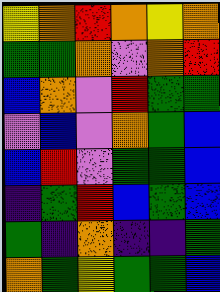[["yellow", "orange", "red", "orange", "yellow", "orange"], ["green", "green", "orange", "violet", "orange", "red"], ["blue", "orange", "violet", "red", "green", "green"], ["violet", "blue", "violet", "orange", "green", "blue"], ["blue", "red", "violet", "green", "green", "blue"], ["indigo", "green", "red", "blue", "green", "blue"], ["green", "indigo", "orange", "indigo", "indigo", "green"], ["orange", "green", "yellow", "green", "green", "blue"]]